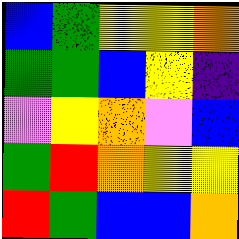[["blue", "green", "yellow", "yellow", "orange"], ["green", "green", "blue", "yellow", "indigo"], ["violet", "yellow", "orange", "violet", "blue"], ["green", "red", "orange", "yellow", "yellow"], ["red", "green", "blue", "blue", "orange"]]